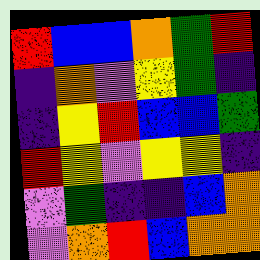[["red", "blue", "blue", "orange", "green", "red"], ["indigo", "orange", "violet", "yellow", "green", "indigo"], ["indigo", "yellow", "red", "blue", "blue", "green"], ["red", "yellow", "violet", "yellow", "yellow", "indigo"], ["violet", "green", "indigo", "indigo", "blue", "orange"], ["violet", "orange", "red", "blue", "orange", "orange"]]